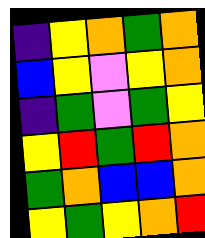[["indigo", "yellow", "orange", "green", "orange"], ["blue", "yellow", "violet", "yellow", "orange"], ["indigo", "green", "violet", "green", "yellow"], ["yellow", "red", "green", "red", "orange"], ["green", "orange", "blue", "blue", "orange"], ["yellow", "green", "yellow", "orange", "red"]]